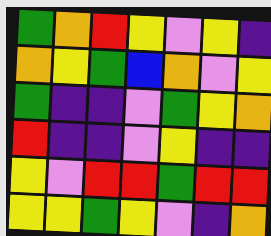[["green", "orange", "red", "yellow", "violet", "yellow", "indigo"], ["orange", "yellow", "green", "blue", "orange", "violet", "yellow"], ["green", "indigo", "indigo", "violet", "green", "yellow", "orange"], ["red", "indigo", "indigo", "violet", "yellow", "indigo", "indigo"], ["yellow", "violet", "red", "red", "green", "red", "red"], ["yellow", "yellow", "green", "yellow", "violet", "indigo", "orange"]]